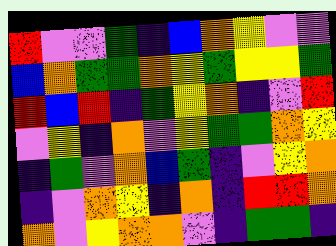[["red", "violet", "violet", "green", "indigo", "blue", "orange", "yellow", "violet", "violet"], ["blue", "orange", "green", "green", "orange", "yellow", "green", "yellow", "yellow", "green"], ["red", "blue", "red", "indigo", "green", "yellow", "orange", "indigo", "violet", "red"], ["violet", "yellow", "indigo", "orange", "violet", "yellow", "green", "green", "orange", "yellow"], ["indigo", "green", "violet", "orange", "blue", "green", "indigo", "violet", "yellow", "orange"], ["indigo", "violet", "orange", "yellow", "indigo", "orange", "indigo", "red", "red", "orange"], ["orange", "violet", "yellow", "orange", "orange", "violet", "indigo", "green", "green", "indigo"]]